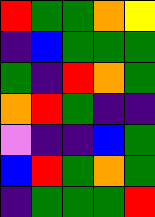[["red", "green", "green", "orange", "yellow"], ["indigo", "blue", "green", "green", "green"], ["green", "indigo", "red", "orange", "green"], ["orange", "red", "green", "indigo", "indigo"], ["violet", "indigo", "indigo", "blue", "green"], ["blue", "red", "green", "orange", "green"], ["indigo", "green", "green", "green", "red"]]